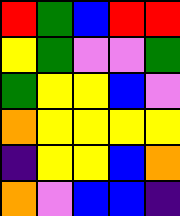[["red", "green", "blue", "red", "red"], ["yellow", "green", "violet", "violet", "green"], ["green", "yellow", "yellow", "blue", "violet"], ["orange", "yellow", "yellow", "yellow", "yellow"], ["indigo", "yellow", "yellow", "blue", "orange"], ["orange", "violet", "blue", "blue", "indigo"]]